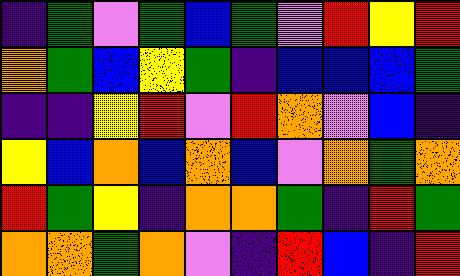[["indigo", "green", "violet", "green", "blue", "green", "violet", "red", "yellow", "red"], ["orange", "green", "blue", "yellow", "green", "indigo", "blue", "blue", "blue", "green"], ["indigo", "indigo", "yellow", "red", "violet", "red", "orange", "violet", "blue", "indigo"], ["yellow", "blue", "orange", "blue", "orange", "blue", "violet", "orange", "green", "orange"], ["red", "green", "yellow", "indigo", "orange", "orange", "green", "indigo", "red", "green"], ["orange", "orange", "green", "orange", "violet", "indigo", "red", "blue", "indigo", "red"]]